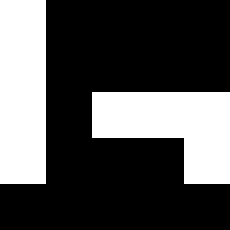[["white", "black", "black", "black", "black"], ["white", "black", "black", "black", "black"], ["white", "black", "white", "white", "white"], ["white", "black", "black", "black", "white"], ["black", "black", "black", "black", "black"]]